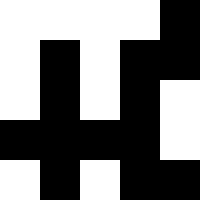[["white", "white", "white", "white", "black"], ["white", "black", "white", "black", "black"], ["white", "black", "white", "black", "white"], ["black", "black", "black", "black", "white"], ["white", "black", "white", "black", "black"]]